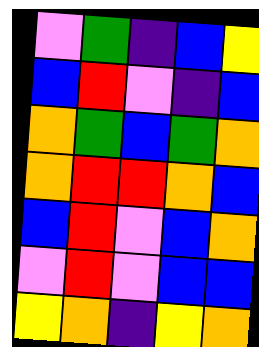[["violet", "green", "indigo", "blue", "yellow"], ["blue", "red", "violet", "indigo", "blue"], ["orange", "green", "blue", "green", "orange"], ["orange", "red", "red", "orange", "blue"], ["blue", "red", "violet", "blue", "orange"], ["violet", "red", "violet", "blue", "blue"], ["yellow", "orange", "indigo", "yellow", "orange"]]